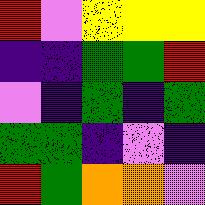[["red", "violet", "yellow", "yellow", "yellow"], ["indigo", "indigo", "green", "green", "red"], ["violet", "indigo", "green", "indigo", "green"], ["green", "green", "indigo", "violet", "indigo"], ["red", "green", "orange", "orange", "violet"]]